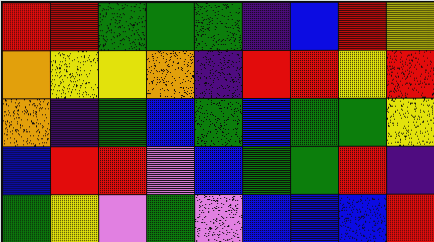[["red", "red", "green", "green", "green", "indigo", "blue", "red", "yellow"], ["orange", "yellow", "yellow", "orange", "indigo", "red", "red", "yellow", "red"], ["orange", "indigo", "green", "blue", "green", "blue", "green", "green", "yellow"], ["blue", "red", "red", "violet", "blue", "green", "green", "red", "indigo"], ["green", "yellow", "violet", "green", "violet", "blue", "blue", "blue", "red"]]